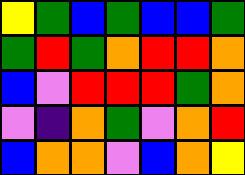[["yellow", "green", "blue", "green", "blue", "blue", "green"], ["green", "red", "green", "orange", "red", "red", "orange"], ["blue", "violet", "red", "red", "red", "green", "orange"], ["violet", "indigo", "orange", "green", "violet", "orange", "red"], ["blue", "orange", "orange", "violet", "blue", "orange", "yellow"]]